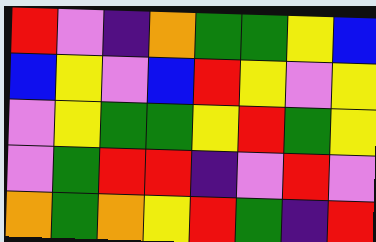[["red", "violet", "indigo", "orange", "green", "green", "yellow", "blue"], ["blue", "yellow", "violet", "blue", "red", "yellow", "violet", "yellow"], ["violet", "yellow", "green", "green", "yellow", "red", "green", "yellow"], ["violet", "green", "red", "red", "indigo", "violet", "red", "violet"], ["orange", "green", "orange", "yellow", "red", "green", "indigo", "red"]]